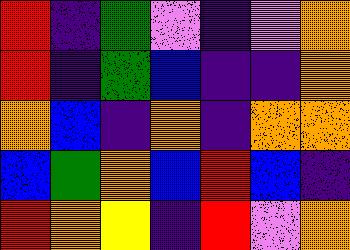[["red", "indigo", "green", "violet", "indigo", "violet", "orange"], ["red", "indigo", "green", "blue", "indigo", "indigo", "orange"], ["orange", "blue", "indigo", "orange", "indigo", "orange", "orange"], ["blue", "green", "orange", "blue", "red", "blue", "indigo"], ["red", "orange", "yellow", "indigo", "red", "violet", "orange"]]